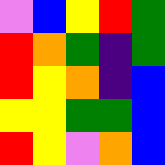[["violet", "blue", "yellow", "red", "green"], ["red", "orange", "green", "indigo", "green"], ["red", "yellow", "orange", "indigo", "blue"], ["yellow", "yellow", "green", "green", "blue"], ["red", "yellow", "violet", "orange", "blue"]]